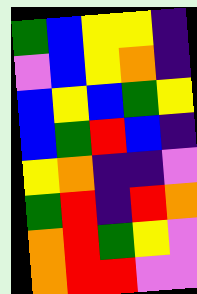[["green", "blue", "yellow", "yellow", "indigo"], ["violet", "blue", "yellow", "orange", "indigo"], ["blue", "yellow", "blue", "green", "yellow"], ["blue", "green", "red", "blue", "indigo"], ["yellow", "orange", "indigo", "indigo", "violet"], ["green", "red", "indigo", "red", "orange"], ["orange", "red", "green", "yellow", "violet"], ["orange", "red", "red", "violet", "violet"]]